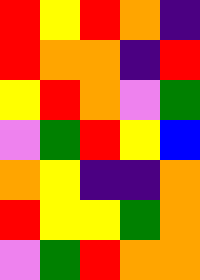[["red", "yellow", "red", "orange", "indigo"], ["red", "orange", "orange", "indigo", "red"], ["yellow", "red", "orange", "violet", "green"], ["violet", "green", "red", "yellow", "blue"], ["orange", "yellow", "indigo", "indigo", "orange"], ["red", "yellow", "yellow", "green", "orange"], ["violet", "green", "red", "orange", "orange"]]